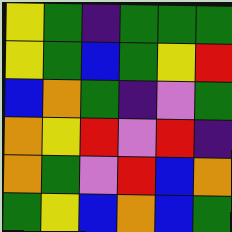[["yellow", "green", "indigo", "green", "green", "green"], ["yellow", "green", "blue", "green", "yellow", "red"], ["blue", "orange", "green", "indigo", "violet", "green"], ["orange", "yellow", "red", "violet", "red", "indigo"], ["orange", "green", "violet", "red", "blue", "orange"], ["green", "yellow", "blue", "orange", "blue", "green"]]